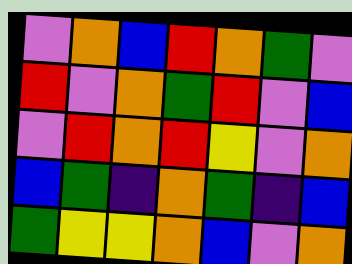[["violet", "orange", "blue", "red", "orange", "green", "violet"], ["red", "violet", "orange", "green", "red", "violet", "blue"], ["violet", "red", "orange", "red", "yellow", "violet", "orange"], ["blue", "green", "indigo", "orange", "green", "indigo", "blue"], ["green", "yellow", "yellow", "orange", "blue", "violet", "orange"]]